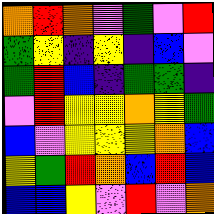[["orange", "red", "orange", "violet", "green", "violet", "red"], ["green", "yellow", "indigo", "yellow", "indigo", "blue", "violet"], ["green", "red", "blue", "indigo", "green", "green", "indigo"], ["violet", "red", "yellow", "yellow", "orange", "yellow", "green"], ["blue", "violet", "yellow", "yellow", "yellow", "orange", "blue"], ["yellow", "green", "red", "orange", "blue", "red", "blue"], ["blue", "blue", "yellow", "violet", "red", "violet", "orange"]]